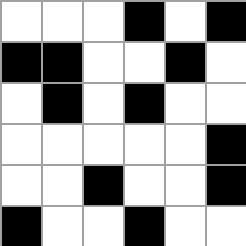[["white", "white", "white", "black", "white", "black"], ["black", "black", "white", "white", "black", "white"], ["white", "black", "white", "black", "white", "white"], ["white", "white", "white", "white", "white", "black"], ["white", "white", "black", "white", "white", "black"], ["black", "white", "white", "black", "white", "white"]]